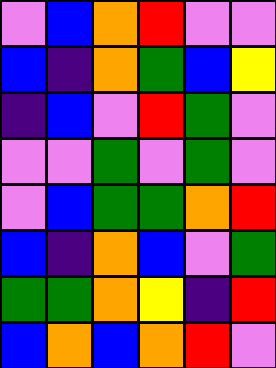[["violet", "blue", "orange", "red", "violet", "violet"], ["blue", "indigo", "orange", "green", "blue", "yellow"], ["indigo", "blue", "violet", "red", "green", "violet"], ["violet", "violet", "green", "violet", "green", "violet"], ["violet", "blue", "green", "green", "orange", "red"], ["blue", "indigo", "orange", "blue", "violet", "green"], ["green", "green", "orange", "yellow", "indigo", "red"], ["blue", "orange", "blue", "orange", "red", "violet"]]